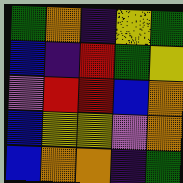[["green", "orange", "indigo", "yellow", "green"], ["blue", "indigo", "red", "green", "yellow"], ["violet", "red", "red", "blue", "orange"], ["blue", "yellow", "yellow", "violet", "orange"], ["blue", "orange", "orange", "indigo", "green"]]